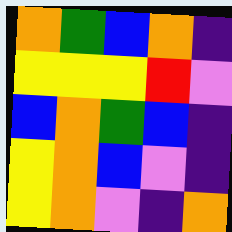[["orange", "green", "blue", "orange", "indigo"], ["yellow", "yellow", "yellow", "red", "violet"], ["blue", "orange", "green", "blue", "indigo"], ["yellow", "orange", "blue", "violet", "indigo"], ["yellow", "orange", "violet", "indigo", "orange"]]